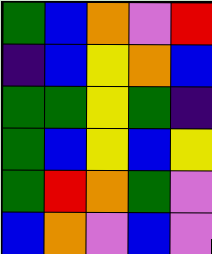[["green", "blue", "orange", "violet", "red"], ["indigo", "blue", "yellow", "orange", "blue"], ["green", "green", "yellow", "green", "indigo"], ["green", "blue", "yellow", "blue", "yellow"], ["green", "red", "orange", "green", "violet"], ["blue", "orange", "violet", "blue", "violet"]]